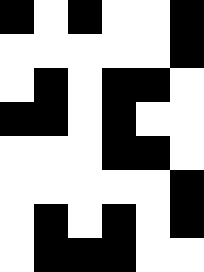[["black", "white", "black", "white", "white", "black"], ["white", "white", "white", "white", "white", "black"], ["white", "black", "white", "black", "black", "white"], ["black", "black", "white", "black", "white", "white"], ["white", "white", "white", "black", "black", "white"], ["white", "white", "white", "white", "white", "black"], ["white", "black", "white", "black", "white", "black"], ["white", "black", "black", "black", "white", "white"]]